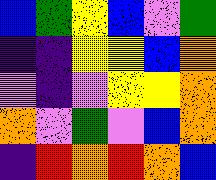[["blue", "green", "yellow", "blue", "violet", "green"], ["indigo", "indigo", "yellow", "yellow", "blue", "orange"], ["violet", "indigo", "violet", "yellow", "yellow", "orange"], ["orange", "violet", "green", "violet", "blue", "orange"], ["indigo", "red", "orange", "red", "orange", "blue"]]